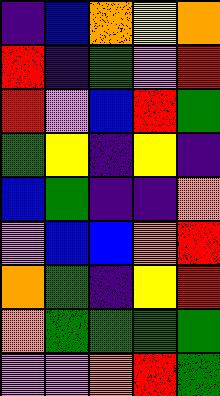[["indigo", "blue", "orange", "yellow", "orange"], ["red", "indigo", "green", "violet", "red"], ["red", "violet", "blue", "red", "green"], ["green", "yellow", "indigo", "yellow", "indigo"], ["blue", "green", "indigo", "indigo", "orange"], ["violet", "blue", "blue", "orange", "red"], ["orange", "green", "indigo", "yellow", "red"], ["orange", "green", "green", "green", "green"], ["violet", "violet", "orange", "red", "green"]]